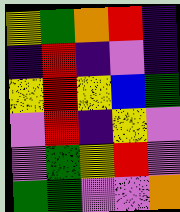[["yellow", "green", "orange", "red", "indigo"], ["indigo", "red", "indigo", "violet", "indigo"], ["yellow", "red", "yellow", "blue", "green"], ["violet", "red", "indigo", "yellow", "violet"], ["violet", "green", "yellow", "red", "violet"], ["green", "green", "violet", "violet", "orange"]]